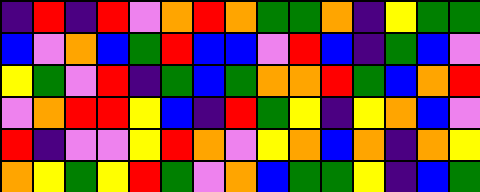[["indigo", "red", "indigo", "red", "violet", "orange", "red", "orange", "green", "green", "orange", "indigo", "yellow", "green", "green"], ["blue", "violet", "orange", "blue", "green", "red", "blue", "blue", "violet", "red", "blue", "indigo", "green", "blue", "violet"], ["yellow", "green", "violet", "red", "indigo", "green", "blue", "green", "orange", "orange", "red", "green", "blue", "orange", "red"], ["violet", "orange", "red", "red", "yellow", "blue", "indigo", "red", "green", "yellow", "indigo", "yellow", "orange", "blue", "violet"], ["red", "indigo", "violet", "violet", "yellow", "red", "orange", "violet", "yellow", "orange", "blue", "orange", "indigo", "orange", "yellow"], ["orange", "yellow", "green", "yellow", "red", "green", "violet", "orange", "blue", "green", "green", "yellow", "indigo", "blue", "green"]]